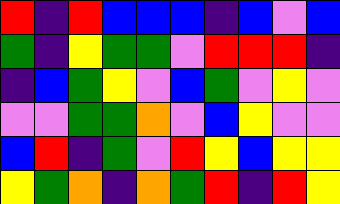[["red", "indigo", "red", "blue", "blue", "blue", "indigo", "blue", "violet", "blue"], ["green", "indigo", "yellow", "green", "green", "violet", "red", "red", "red", "indigo"], ["indigo", "blue", "green", "yellow", "violet", "blue", "green", "violet", "yellow", "violet"], ["violet", "violet", "green", "green", "orange", "violet", "blue", "yellow", "violet", "violet"], ["blue", "red", "indigo", "green", "violet", "red", "yellow", "blue", "yellow", "yellow"], ["yellow", "green", "orange", "indigo", "orange", "green", "red", "indigo", "red", "yellow"]]